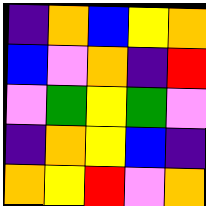[["indigo", "orange", "blue", "yellow", "orange"], ["blue", "violet", "orange", "indigo", "red"], ["violet", "green", "yellow", "green", "violet"], ["indigo", "orange", "yellow", "blue", "indigo"], ["orange", "yellow", "red", "violet", "orange"]]